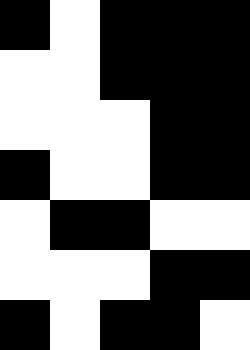[["black", "white", "black", "black", "black"], ["white", "white", "black", "black", "black"], ["white", "white", "white", "black", "black"], ["black", "white", "white", "black", "black"], ["white", "black", "black", "white", "white"], ["white", "white", "white", "black", "black"], ["black", "white", "black", "black", "white"]]